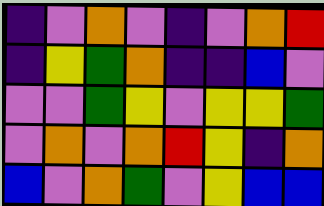[["indigo", "violet", "orange", "violet", "indigo", "violet", "orange", "red"], ["indigo", "yellow", "green", "orange", "indigo", "indigo", "blue", "violet"], ["violet", "violet", "green", "yellow", "violet", "yellow", "yellow", "green"], ["violet", "orange", "violet", "orange", "red", "yellow", "indigo", "orange"], ["blue", "violet", "orange", "green", "violet", "yellow", "blue", "blue"]]